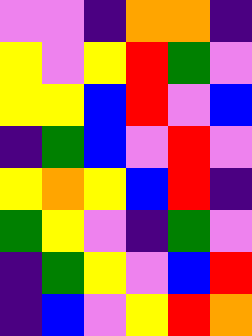[["violet", "violet", "indigo", "orange", "orange", "indigo"], ["yellow", "violet", "yellow", "red", "green", "violet"], ["yellow", "yellow", "blue", "red", "violet", "blue"], ["indigo", "green", "blue", "violet", "red", "violet"], ["yellow", "orange", "yellow", "blue", "red", "indigo"], ["green", "yellow", "violet", "indigo", "green", "violet"], ["indigo", "green", "yellow", "violet", "blue", "red"], ["indigo", "blue", "violet", "yellow", "red", "orange"]]